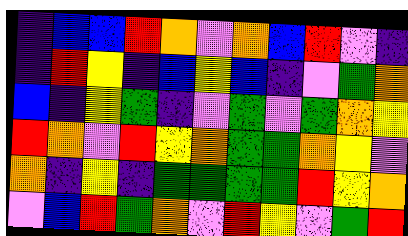[["indigo", "blue", "blue", "red", "orange", "violet", "orange", "blue", "red", "violet", "indigo"], ["indigo", "red", "yellow", "indigo", "blue", "yellow", "blue", "indigo", "violet", "green", "orange"], ["blue", "indigo", "yellow", "green", "indigo", "violet", "green", "violet", "green", "orange", "yellow"], ["red", "orange", "violet", "red", "yellow", "orange", "green", "green", "orange", "yellow", "violet"], ["orange", "indigo", "yellow", "indigo", "green", "green", "green", "green", "red", "yellow", "orange"], ["violet", "blue", "red", "green", "orange", "violet", "red", "yellow", "violet", "green", "red"]]